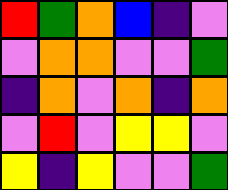[["red", "green", "orange", "blue", "indigo", "violet"], ["violet", "orange", "orange", "violet", "violet", "green"], ["indigo", "orange", "violet", "orange", "indigo", "orange"], ["violet", "red", "violet", "yellow", "yellow", "violet"], ["yellow", "indigo", "yellow", "violet", "violet", "green"]]